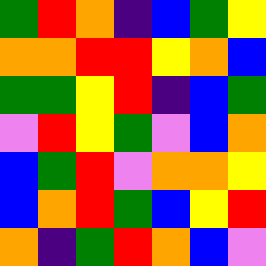[["green", "red", "orange", "indigo", "blue", "green", "yellow"], ["orange", "orange", "red", "red", "yellow", "orange", "blue"], ["green", "green", "yellow", "red", "indigo", "blue", "green"], ["violet", "red", "yellow", "green", "violet", "blue", "orange"], ["blue", "green", "red", "violet", "orange", "orange", "yellow"], ["blue", "orange", "red", "green", "blue", "yellow", "red"], ["orange", "indigo", "green", "red", "orange", "blue", "violet"]]